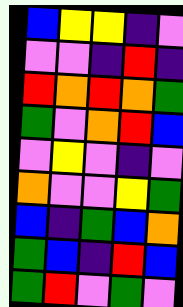[["blue", "yellow", "yellow", "indigo", "violet"], ["violet", "violet", "indigo", "red", "indigo"], ["red", "orange", "red", "orange", "green"], ["green", "violet", "orange", "red", "blue"], ["violet", "yellow", "violet", "indigo", "violet"], ["orange", "violet", "violet", "yellow", "green"], ["blue", "indigo", "green", "blue", "orange"], ["green", "blue", "indigo", "red", "blue"], ["green", "red", "violet", "green", "violet"]]